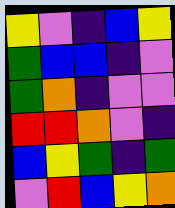[["yellow", "violet", "indigo", "blue", "yellow"], ["green", "blue", "blue", "indigo", "violet"], ["green", "orange", "indigo", "violet", "violet"], ["red", "red", "orange", "violet", "indigo"], ["blue", "yellow", "green", "indigo", "green"], ["violet", "red", "blue", "yellow", "orange"]]